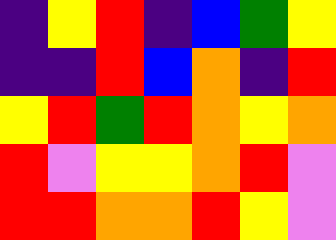[["indigo", "yellow", "red", "indigo", "blue", "green", "yellow"], ["indigo", "indigo", "red", "blue", "orange", "indigo", "red"], ["yellow", "red", "green", "red", "orange", "yellow", "orange"], ["red", "violet", "yellow", "yellow", "orange", "red", "violet"], ["red", "red", "orange", "orange", "red", "yellow", "violet"]]